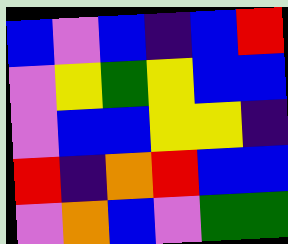[["blue", "violet", "blue", "indigo", "blue", "red"], ["violet", "yellow", "green", "yellow", "blue", "blue"], ["violet", "blue", "blue", "yellow", "yellow", "indigo"], ["red", "indigo", "orange", "red", "blue", "blue"], ["violet", "orange", "blue", "violet", "green", "green"]]